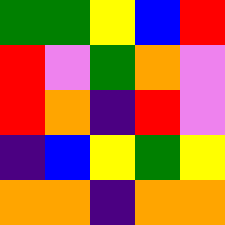[["green", "green", "yellow", "blue", "red"], ["red", "violet", "green", "orange", "violet"], ["red", "orange", "indigo", "red", "violet"], ["indigo", "blue", "yellow", "green", "yellow"], ["orange", "orange", "indigo", "orange", "orange"]]